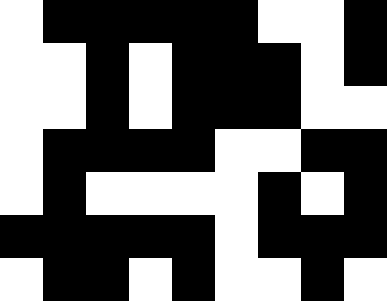[["white", "black", "black", "black", "black", "black", "white", "white", "black"], ["white", "white", "black", "white", "black", "black", "black", "white", "black"], ["white", "white", "black", "white", "black", "black", "black", "white", "white"], ["white", "black", "black", "black", "black", "white", "white", "black", "black"], ["white", "black", "white", "white", "white", "white", "black", "white", "black"], ["black", "black", "black", "black", "black", "white", "black", "black", "black"], ["white", "black", "black", "white", "black", "white", "white", "black", "white"]]